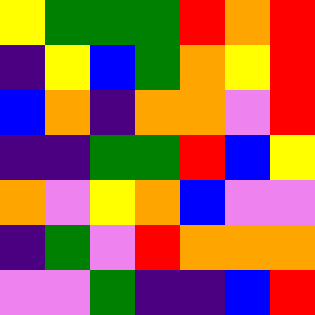[["yellow", "green", "green", "green", "red", "orange", "red"], ["indigo", "yellow", "blue", "green", "orange", "yellow", "red"], ["blue", "orange", "indigo", "orange", "orange", "violet", "red"], ["indigo", "indigo", "green", "green", "red", "blue", "yellow"], ["orange", "violet", "yellow", "orange", "blue", "violet", "violet"], ["indigo", "green", "violet", "red", "orange", "orange", "orange"], ["violet", "violet", "green", "indigo", "indigo", "blue", "red"]]